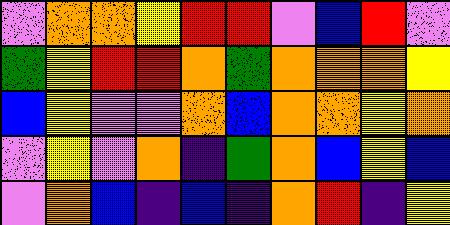[["violet", "orange", "orange", "yellow", "red", "red", "violet", "blue", "red", "violet"], ["green", "yellow", "red", "red", "orange", "green", "orange", "orange", "orange", "yellow"], ["blue", "yellow", "violet", "violet", "orange", "blue", "orange", "orange", "yellow", "orange"], ["violet", "yellow", "violet", "orange", "indigo", "green", "orange", "blue", "yellow", "blue"], ["violet", "orange", "blue", "indigo", "blue", "indigo", "orange", "red", "indigo", "yellow"]]